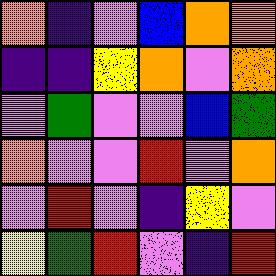[["orange", "indigo", "violet", "blue", "orange", "orange"], ["indigo", "indigo", "yellow", "orange", "violet", "orange"], ["violet", "green", "violet", "violet", "blue", "green"], ["orange", "violet", "violet", "red", "violet", "orange"], ["violet", "red", "violet", "indigo", "yellow", "violet"], ["yellow", "green", "red", "violet", "indigo", "red"]]